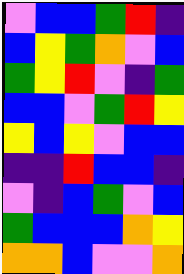[["violet", "blue", "blue", "green", "red", "indigo"], ["blue", "yellow", "green", "orange", "violet", "blue"], ["green", "yellow", "red", "violet", "indigo", "green"], ["blue", "blue", "violet", "green", "red", "yellow"], ["yellow", "blue", "yellow", "violet", "blue", "blue"], ["indigo", "indigo", "red", "blue", "blue", "indigo"], ["violet", "indigo", "blue", "green", "violet", "blue"], ["green", "blue", "blue", "blue", "orange", "yellow"], ["orange", "orange", "blue", "violet", "violet", "orange"]]